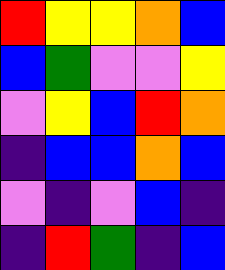[["red", "yellow", "yellow", "orange", "blue"], ["blue", "green", "violet", "violet", "yellow"], ["violet", "yellow", "blue", "red", "orange"], ["indigo", "blue", "blue", "orange", "blue"], ["violet", "indigo", "violet", "blue", "indigo"], ["indigo", "red", "green", "indigo", "blue"]]